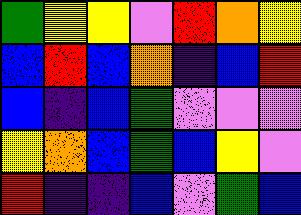[["green", "yellow", "yellow", "violet", "red", "orange", "yellow"], ["blue", "red", "blue", "orange", "indigo", "blue", "red"], ["blue", "indigo", "blue", "green", "violet", "violet", "violet"], ["yellow", "orange", "blue", "green", "blue", "yellow", "violet"], ["red", "indigo", "indigo", "blue", "violet", "green", "blue"]]